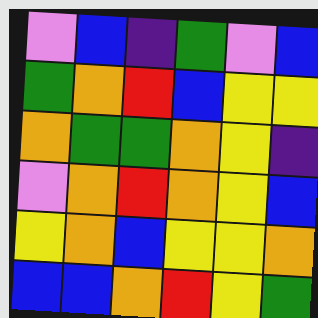[["violet", "blue", "indigo", "green", "violet", "blue"], ["green", "orange", "red", "blue", "yellow", "yellow"], ["orange", "green", "green", "orange", "yellow", "indigo"], ["violet", "orange", "red", "orange", "yellow", "blue"], ["yellow", "orange", "blue", "yellow", "yellow", "orange"], ["blue", "blue", "orange", "red", "yellow", "green"]]